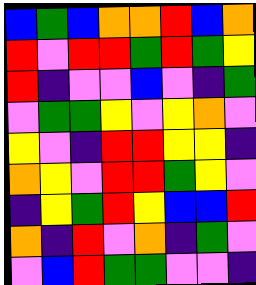[["blue", "green", "blue", "orange", "orange", "red", "blue", "orange"], ["red", "violet", "red", "red", "green", "red", "green", "yellow"], ["red", "indigo", "violet", "violet", "blue", "violet", "indigo", "green"], ["violet", "green", "green", "yellow", "violet", "yellow", "orange", "violet"], ["yellow", "violet", "indigo", "red", "red", "yellow", "yellow", "indigo"], ["orange", "yellow", "violet", "red", "red", "green", "yellow", "violet"], ["indigo", "yellow", "green", "red", "yellow", "blue", "blue", "red"], ["orange", "indigo", "red", "violet", "orange", "indigo", "green", "violet"], ["violet", "blue", "red", "green", "green", "violet", "violet", "indigo"]]